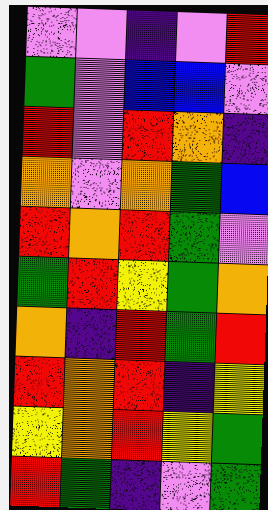[["violet", "violet", "indigo", "violet", "red"], ["green", "violet", "blue", "blue", "violet"], ["red", "violet", "red", "orange", "indigo"], ["orange", "violet", "orange", "green", "blue"], ["red", "orange", "red", "green", "violet"], ["green", "red", "yellow", "green", "orange"], ["orange", "indigo", "red", "green", "red"], ["red", "orange", "red", "indigo", "yellow"], ["yellow", "orange", "red", "yellow", "green"], ["red", "green", "indigo", "violet", "green"]]